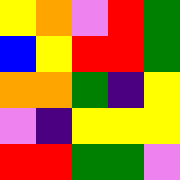[["yellow", "orange", "violet", "red", "green"], ["blue", "yellow", "red", "red", "green"], ["orange", "orange", "green", "indigo", "yellow"], ["violet", "indigo", "yellow", "yellow", "yellow"], ["red", "red", "green", "green", "violet"]]